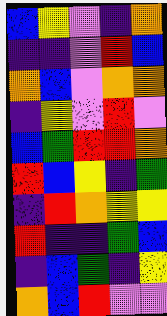[["blue", "yellow", "violet", "indigo", "orange"], ["indigo", "indigo", "violet", "red", "blue"], ["orange", "blue", "violet", "orange", "orange"], ["indigo", "yellow", "violet", "red", "violet"], ["blue", "green", "red", "red", "orange"], ["red", "blue", "yellow", "indigo", "green"], ["indigo", "red", "orange", "yellow", "yellow"], ["red", "indigo", "indigo", "green", "blue"], ["indigo", "blue", "green", "indigo", "yellow"], ["orange", "blue", "red", "violet", "violet"]]